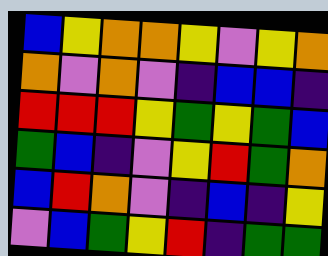[["blue", "yellow", "orange", "orange", "yellow", "violet", "yellow", "orange"], ["orange", "violet", "orange", "violet", "indigo", "blue", "blue", "indigo"], ["red", "red", "red", "yellow", "green", "yellow", "green", "blue"], ["green", "blue", "indigo", "violet", "yellow", "red", "green", "orange"], ["blue", "red", "orange", "violet", "indigo", "blue", "indigo", "yellow"], ["violet", "blue", "green", "yellow", "red", "indigo", "green", "green"]]